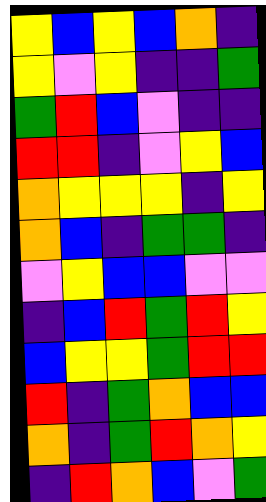[["yellow", "blue", "yellow", "blue", "orange", "indigo"], ["yellow", "violet", "yellow", "indigo", "indigo", "green"], ["green", "red", "blue", "violet", "indigo", "indigo"], ["red", "red", "indigo", "violet", "yellow", "blue"], ["orange", "yellow", "yellow", "yellow", "indigo", "yellow"], ["orange", "blue", "indigo", "green", "green", "indigo"], ["violet", "yellow", "blue", "blue", "violet", "violet"], ["indigo", "blue", "red", "green", "red", "yellow"], ["blue", "yellow", "yellow", "green", "red", "red"], ["red", "indigo", "green", "orange", "blue", "blue"], ["orange", "indigo", "green", "red", "orange", "yellow"], ["indigo", "red", "orange", "blue", "violet", "green"]]